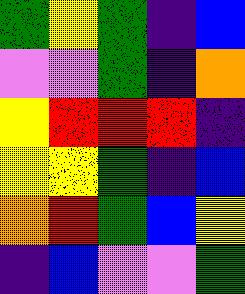[["green", "yellow", "green", "indigo", "blue"], ["violet", "violet", "green", "indigo", "orange"], ["yellow", "red", "red", "red", "indigo"], ["yellow", "yellow", "green", "indigo", "blue"], ["orange", "red", "green", "blue", "yellow"], ["indigo", "blue", "violet", "violet", "green"]]